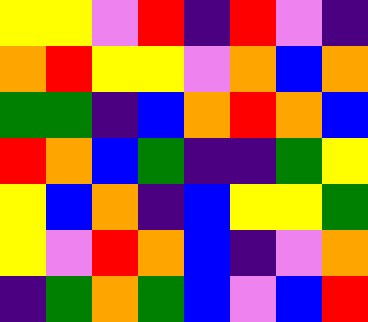[["yellow", "yellow", "violet", "red", "indigo", "red", "violet", "indigo"], ["orange", "red", "yellow", "yellow", "violet", "orange", "blue", "orange"], ["green", "green", "indigo", "blue", "orange", "red", "orange", "blue"], ["red", "orange", "blue", "green", "indigo", "indigo", "green", "yellow"], ["yellow", "blue", "orange", "indigo", "blue", "yellow", "yellow", "green"], ["yellow", "violet", "red", "orange", "blue", "indigo", "violet", "orange"], ["indigo", "green", "orange", "green", "blue", "violet", "blue", "red"]]